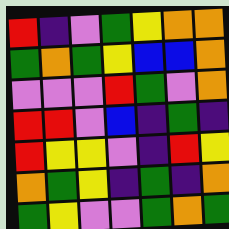[["red", "indigo", "violet", "green", "yellow", "orange", "orange"], ["green", "orange", "green", "yellow", "blue", "blue", "orange"], ["violet", "violet", "violet", "red", "green", "violet", "orange"], ["red", "red", "violet", "blue", "indigo", "green", "indigo"], ["red", "yellow", "yellow", "violet", "indigo", "red", "yellow"], ["orange", "green", "yellow", "indigo", "green", "indigo", "orange"], ["green", "yellow", "violet", "violet", "green", "orange", "green"]]